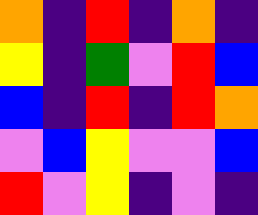[["orange", "indigo", "red", "indigo", "orange", "indigo"], ["yellow", "indigo", "green", "violet", "red", "blue"], ["blue", "indigo", "red", "indigo", "red", "orange"], ["violet", "blue", "yellow", "violet", "violet", "blue"], ["red", "violet", "yellow", "indigo", "violet", "indigo"]]